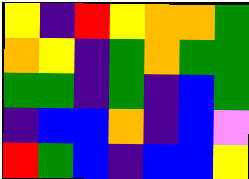[["yellow", "indigo", "red", "yellow", "orange", "orange", "green"], ["orange", "yellow", "indigo", "green", "orange", "green", "green"], ["green", "green", "indigo", "green", "indigo", "blue", "green"], ["indigo", "blue", "blue", "orange", "indigo", "blue", "violet"], ["red", "green", "blue", "indigo", "blue", "blue", "yellow"]]